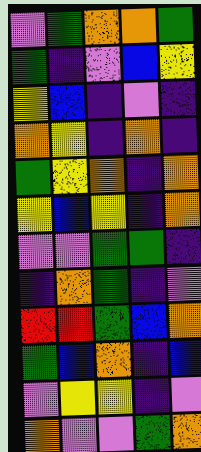[["violet", "green", "orange", "orange", "green"], ["green", "indigo", "violet", "blue", "yellow"], ["yellow", "blue", "indigo", "violet", "indigo"], ["orange", "yellow", "indigo", "orange", "indigo"], ["green", "yellow", "orange", "indigo", "orange"], ["yellow", "blue", "yellow", "indigo", "orange"], ["violet", "violet", "green", "green", "indigo"], ["indigo", "orange", "green", "indigo", "violet"], ["red", "red", "green", "blue", "orange"], ["green", "blue", "orange", "indigo", "blue"], ["violet", "yellow", "yellow", "indigo", "violet"], ["orange", "violet", "violet", "green", "orange"]]